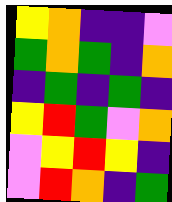[["yellow", "orange", "indigo", "indigo", "violet"], ["green", "orange", "green", "indigo", "orange"], ["indigo", "green", "indigo", "green", "indigo"], ["yellow", "red", "green", "violet", "orange"], ["violet", "yellow", "red", "yellow", "indigo"], ["violet", "red", "orange", "indigo", "green"]]